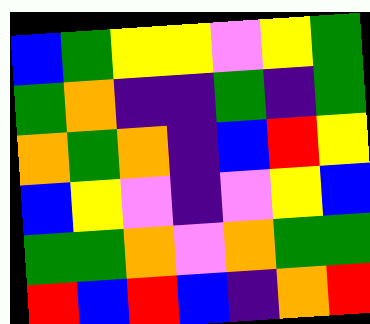[["blue", "green", "yellow", "yellow", "violet", "yellow", "green"], ["green", "orange", "indigo", "indigo", "green", "indigo", "green"], ["orange", "green", "orange", "indigo", "blue", "red", "yellow"], ["blue", "yellow", "violet", "indigo", "violet", "yellow", "blue"], ["green", "green", "orange", "violet", "orange", "green", "green"], ["red", "blue", "red", "blue", "indigo", "orange", "red"]]